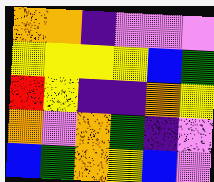[["orange", "orange", "indigo", "violet", "violet", "violet"], ["yellow", "yellow", "yellow", "yellow", "blue", "green"], ["red", "yellow", "indigo", "indigo", "orange", "yellow"], ["orange", "violet", "orange", "green", "indigo", "violet"], ["blue", "green", "orange", "yellow", "blue", "violet"]]